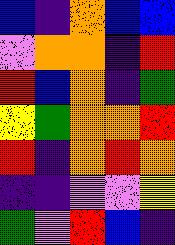[["blue", "indigo", "orange", "blue", "blue"], ["violet", "orange", "orange", "indigo", "red"], ["red", "blue", "orange", "indigo", "green"], ["yellow", "green", "orange", "orange", "red"], ["red", "indigo", "orange", "red", "orange"], ["indigo", "indigo", "violet", "violet", "yellow"], ["green", "violet", "red", "blue", "indigo"]]